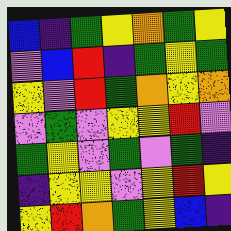[["blue", "indigo", "green", "yellow", "orange", "green", "yellow"], ["violet", "blue", "red", "indigo", "green", "yellow", "green"], ["yellow", "violet", "red", "green", "orange", "yellow", "orange"], ["violet", "green", "violet", "yellow", "yellow", "red", "violet"], ["green", "yellow", "violet", "green", "violet", "green", "indigo"], ["indigo", "yellow", "yellow", "violet", "yellow", "red", "yellow"], ["yellow", "red", "orange", "green", "yellow", "blue", "indigo"]]